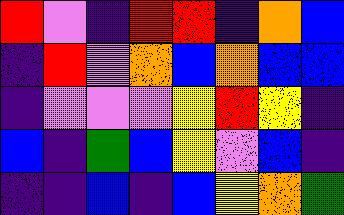[["red", "violet", "indigo", "red", "red", "indigo", "orange", "blue"], ["indigo", "red", "violet", "orange", "blue", "orange", "blue", "blue"], ["indigo", "violet", "violet", "violet", "yellow", "red", "yellow", "indigo"], ["blue", "indigo", "green", "blue", "yellow", "violet", "blue", "indigo"], ["indigo", "indigo", "blue", "indigo", "blue", "yellow", "orange", "green"]]